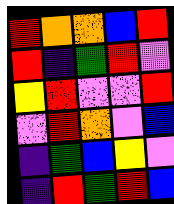[["red", "orange", "orange", "blue", "red"], ["red", "indigo", "green", "red", "violet"], ["yellow", "red", "violet", "violet", "red"], ["violet", "red", "orange", "violet", "blue"], ["indigo", "green", "blue", "yellow", "violet"], ["indigo", "red", "green", "red", "blue"]]